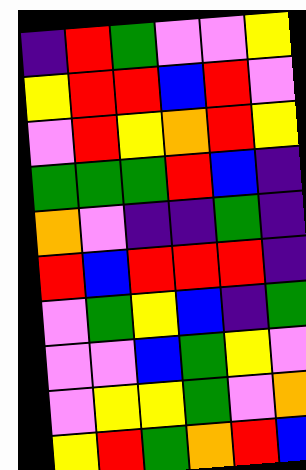[["indigo", "red", "green", "violet", "violet", "yellow"], ["yellow", "red", "red", "blue", "red", "violet"], ["violet", "red", "yellow", "orange", "red", "yellow"], ["green", "green", "green", "red", "blue", "indigo"], ["orange", "violet", "indigo", "indigo", "green", "indigo"], ["red", "blue", "red", "red", "red", "indigo"], ["violet", "green", "yellow", "blue", "indigo", "green"], ["violet", "violet", "blue", "green", "yellow", "violet"], ["violet", "yellow", "yellow", "green", "violet", "orange"], ["yellow", "red", "green", "orange", "red", "blue"]]